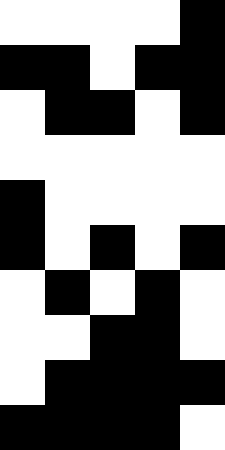[["white", "white", "white", "white", "black"], ["black", "black", "white", "black", "black"], ["white", "black", "black", "white", "black"], ["white", "white", "white", "white", "white"], ["black", "white", "white", "white", "white"], ["black", "white", "black", "white", "black"], ["white", "black", "white", "black", "white"], ["white", "white", "black", "black", "white"], ["white", "black", "black", "black", "black"], ["black", "black", "black", "black", "white"]]